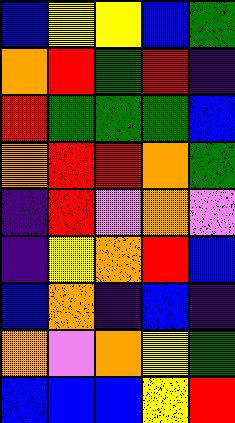[["blue", "yellow", "yellow", "blue", "green"], ["orange", "red", "green", "red", "indigo"], ["red", "green", "green", "green", "blue"], ["orange", "red", "red", "orange", "green"], ["indigo", "red", "violet", "orange", "violet"], ["indigo", "yellow", "orange", "red", "blue"], ["blue", "orange", "indigo", "blue", "indigo"], ["orange", "violet", "orange", "yellow", "green"], ["blue", "blue", "blue", "yellow", "red"]]